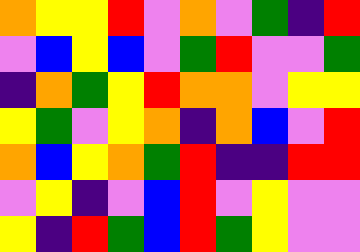[["orange", "yellow", "yellow", "red", "violet", "orange", "violet", "green", "indigo", "red"], ["violet", "blue", "yellow", "blue", "violet", "green", "red", "violet", "violet", "green"], ["indigo", "orange", "green", "yellow", "red", "orange", "orange", "violet", "yellow", "yellow"], ["yellow", "green", "violet", "yellow", "orange", "indigo", "orange", "blue", "violet", "red"], ["orange", "blue", "yellow", "orange", "green", "red", "indigo", "indigo", "red", "red"], ["violet", "yellow", "indigo", "violet", "blue", "red", "violet", "yellow", "violet", "violet"], ["yellow", "indigo", "red", "green", "blue", "red", "green", "yellow", "violet", "violet"]]